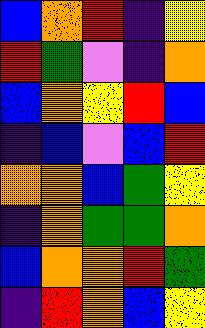[["blue", "orange", "red", "indigo", "yellow"], ["red", "green", "violet", "indigo", "orange"], ["blue", "orange", "yellow", "red", "blue"], ["indigo", "blue", "violet", "blue", "red"], ["orange", "orange", "blue", "green", "yellow"], ["indigo", "orange", "green", "green", "orange"], ["blue", "orange", "orange", "red", "green"], ["indigo", "red", "orange", "blue", "yellow"]]